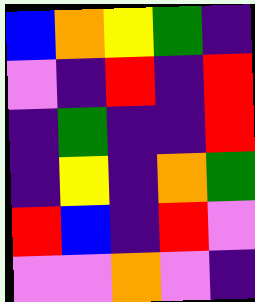[["blue", "orange", "yellow", "green", "indigo"], ["violet", "indigo", "red", "indigo", "red"], ["indigo", "green", "indigo", "indigo", "red"], ["indigo", "yellow", "indigo", "orange", "green"], ["red", "blue", "indigo", "red", "violet"], ["violet", "violet", "orange", "violet", "indigo"]]